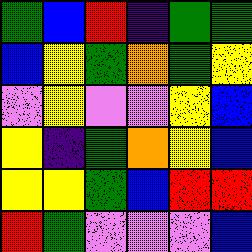[["green", "blue", "red", "indigo", "green", "green"], ["blue", "yellow", "green", "orange", "green", "yellow"], ["violet", "yellow", "violet", "violet", "yellow", "blue"], ["yellow", "indigo", "green", "orange", "yellow", "blue"], ["yellow", "yellow", "green", "blue", "red", "red"], ["red", "green", "violet", "violet", "violet", "blue"]]